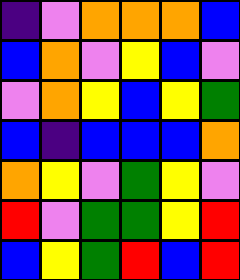[["indigo", "violet", "orange", "orange", "orange", "blue"], ["blue", "orange", "violet", "yellow", "blue", "violet"], ["violet", "orange", "yellow", "blue", "yellow", "green"], ["blue", "indigo", "blue", "blue", "blue", "orange"], ["orange", "yellow", "violet", "green", "yellow", "violet"], ["red", "violet", "green", "green", "yellow", "red"], ["blue", "yellow", "green", "red", "blue", "red"]]